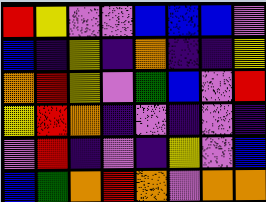[["red", "yellow", "violet", "violet", "blue", "blue", "blue", "violet"], ["blue", "indigo", "yellow", "indigo", "orange", "indigo", "indigo", "yellow"], ["orange", "red", "yellow", "violet", "green", "blue", "violet", "red"], ["yellow", "red", "orange", "indigo", "violet", "indigo", "violet", "indigo"], ["violet", "red", "indigo", "violet", "indigo", "yellow", "violet", "blue"], ["blue", "green", "orange", "red", "orange", "violet", "orange", "orange"]]